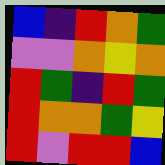[["blue", "indigo", "red", "orange", "green"], ["violet", "violet", "orange", "yellow", "orange"], ["red", "green", "indigo", "red", "green"], ["red", "orange", "orange", "green", "yellow"], ["red", "violet", "red", "red", "blue"]]